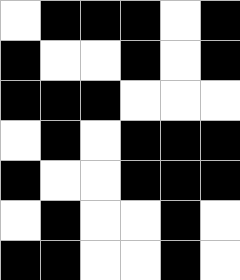[["white", "black", "black", "black", "white", "black"], ["black", "white", "white", "black", "white", "black"], ["black", "black", "black", "white", "white", "white"], ["white", "black", "white", "black", "black", "black"], ["black", "white", "white", "black", "black", "black"], ["white", "black", "white", "white", "black", "white"], ["black", "black", "white", "white", "black", "white"]]